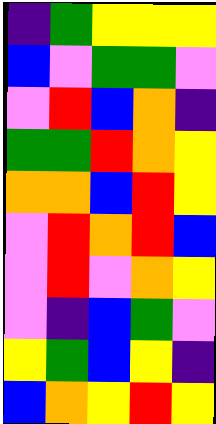[["indigo", "green", "yellow", "yellow", "yellow"], ["blue", "violet", "green", "green", "violet"], ["violet", "red", "blue", "orange", "indigo"], ["green", "green", "red", "orange", "yellow"], ["orange", "orange", "blue", "red", "yellow"], ["violet", "red", "orange", "red", "blue"], ["violet", "red", "violet", "orange", "yellow"], ["violet", "indigo", "blue", "green", "violet"], ["yellow", "green", "blue", "yellow", "indigo"], ["blue", "orange", "yellow", "red", "yellow"]]